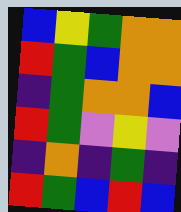[["blue", "yellow", "green", "orange", "orange"], ["red", "green", "blue", "orange", "orange"], ["indigo", "green", "orange", "orange", "blue"], ["red", "green", "violet", "yellow", "violet"], ["indigo", "orange", "indigo", "green", "indigo"], ["red", "green", "blue", "red", "blue"]]